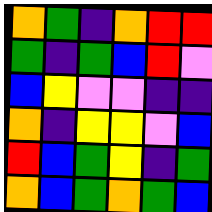[["orange", "green", "indigo", "orange", "red", "red"], ["green", "indigo", "green", "blue", "red", "violet"], ["blue", "yellow", "violet", "violet", "indigo", "indigo"], ["orange", "indigo", "yellow", "yellow", "violet", "blue"], ["red", "blue", "green", "yellow", "indigo", "green"], ["orange", "blue", "green", "orange", "green", "blue"]]